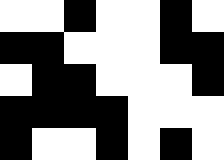[["white", "white", "black", "white", "white", "black", "white"], ["black", "black", "white", "white", "white", "black", "black"], ["white", "black", "black", "white", "white", "white", "black"], ["black", "black", "black", "black", "white", "white", "white"], ["black", "white", "white", "black", "white", "black", "white"]]